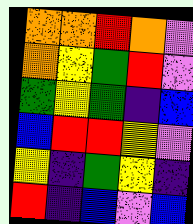[["orange", "orange", "red", "orange", "violet"], ["orange", "yellow", "green", "red", "violet"], ["green", "yellow", "green", "indigo", "blue"], ["blue", "red", "red", "yellow", "violet"], ["yellow", "indigo", "green", "yellow", "indigo"], ["red", "indigo", "blue", "violet", "blue"]]